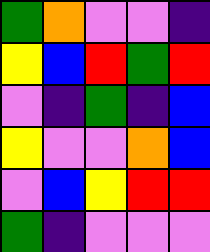[["green", "orange", "violet", "violet", "indigo"], ["yellow", "blue", "red", "green", "red"], ["violet", "indigo", "green", "indigo", "blue"], ["yellow", "violet", "violet", "orange", "blue"], ["violet", "blue", "yellow", "red", "red"], ["green", "indigo", "violet", "violet", "violet"]]